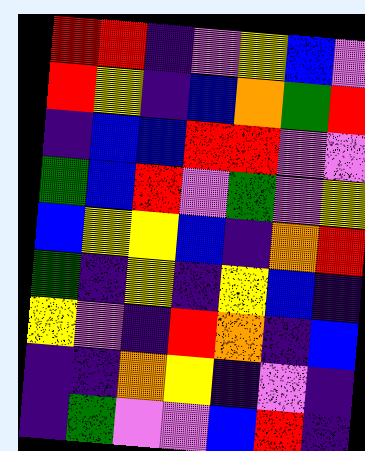[["red", "red", "indigo", "violet", "yellow", "blue", "violet"], ["red", "yellow", "indigo", "blue", "orange", "green", "red"], ["indigo", "blue", "blue", "red", "red", "violet", "violet"], ["green", "blue", "red", "violet", "green", "violet", "yellow"], ["blue", "yellow", "yellow", "blue", "indigo", "orange", "red"], ["green", "indigo", "yellow", "indigo", "yellow", "blue", "indigo"], ["yellow", "violet", "indigo", "red", "orange", "indigo", "blue"], ["indigo", "indigo", "orange", "yellow", "indigo", "violet", "indigo"], ["indigo", "green", "violet", "violet", "blue", "red", "indigo"]]